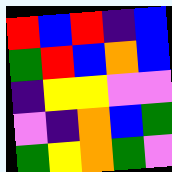[["red", "blue", "red", "indigo", "blue"], ["green", "red", "blue", "orange", "blue"], ["indigo", "yellow", "yellow", "violet", "violet"], ["violet", "indigo", "orange", "blue", "green"], ["green", "yellow", "orange", "green", "violet"]]